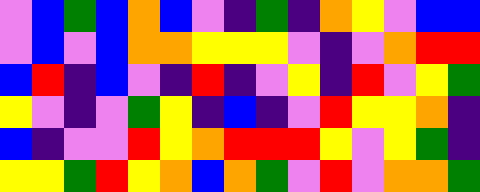[["violet", "blue", "green", "blue", "orange", "blue", "violet", "indigo", "green", "indigo", "orange", "yellow", "violet", "blue", "blue"], ["violet", "blue", "violet", "blue", "orange", "orange", "yellow", "yellow", "yellow", "violet", "indigo", "violet", "orange", "red", "red"], ["blue", "red", "indigo", "blue", "violet", "indigo", "red", "indigo", "violet", "yellow", "indigo", "red", "violet", "yellow", "green"], ["yellow", "violet", "indigo", "violet", "green", "yellow", "indigo", "blue", "indigo", "violet", "red", "yellow", "yellow", "orange", "indigo"], ["blue", "indigo", "violet", "violet", "red", "yellow", "orange", "red", "red", "red", "yellow", "violet", "yellow", "green", "indigo"], ["yellow", "yellow", "green", "red", "yellow", "orange", "blue", "orange", "green", "violet", "red", "violet", "orange", "orange", "green"]]